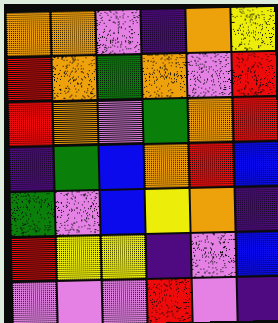[["orange", "orange", "violet", "indigo", "orange", "yellow"], ["red", "orange", "green", "orange", "violet", "red"], ["red", "orange", "violet", "green", "orange", "red"], ["indigo", "green", "blue", "orange", "red", "blue"], ["green", "violet", "blue", "yellow", "orange", "indigo"], ["red", "yellow", "yellow", "indigo", "violet", "blue"], ["violet", "violet", "violet", "red", "violet", "indigo"]]